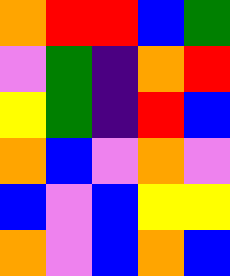[["orange", "red", "red", "blue", "green"], ["violet", "green", "indigo", "orange", "red"], ["yellow", "green", "indigo", "red", "blue"], ["orange", "blue", "violet", "orange", "violet"], ["blue", "violet", "blue", "yellow", "yellow"], ["orange", "violet", "blue", "orange", "blue"]]